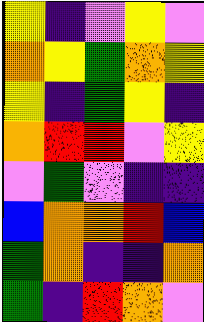[["yellow", "indigo", "violet", "yellow", "violet"], ["orange", "yellow", "green", "orange", "yellow"], ["yellow", "indigo", "green", "yellow", "indigo"], ["orange", "red", "red", "violet", "yellow"], ["violet", "green", "violet", "indigo", "indigo"], ["blue", "orange", "orange", "red", "blue"], ["green", "orange", "indigo", "indigo", "orange"], ["green", "indigo", "red", "orange", "violet"]]